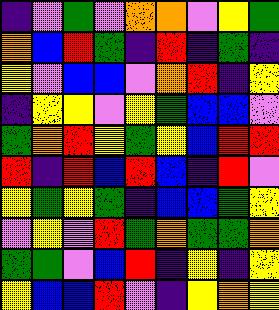[["indigo", "violet", "green", "violet", "orange", "orange", "violet", "yellow", "green"], ["orange", "blue", "red", "green", "indigo", "red", "indigo", "green", "indigo"], ["yellow", "violet", "blue", "blue", "violet", "orange", "red", "indigo", "yellow"], ["indigo", "yellow", "yellow", "violet", "yellow", "green", "blue", "blue", "violet"], ["green", "orange", "red", "yellow", "green", "yellow", "blue", "red", "red"], ["red", "indigo", "red", "blue", "red", "blue", "indigo", "red", "violet"], ["yellow", "green", "yellow", "green", "indigo", "blue", "blue", "green", "yellow"], ["violet", "yellow", "violet", "red", "green", "orange", "green", "green", "orange"], ["green", "green", "violet", "blue", "red", "indigo", "yellow", "indigo", "yellow"], ["yellow", "blue", "blue", "red", "violet", "indigo", "yellow", "orange", "yellow"]]